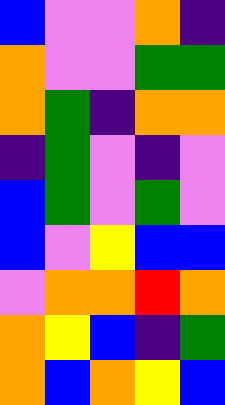[["blue", "violet", "violet", "orange", "indigo"], ["orange", "violet", "violet", "green", "green"], ["orange", "green", "indigo", "orange", "orange"], ["indigo", "green", "violet", "indigo", "violet"], ["blue", "green", "violet", "green", "violet"], ["blue", "violet", "yellow", "blue", "blue"], ["violet", "orange", "orange", "red", "orange"], ["orange", "yellow", "blue", "indigo", "green"], ["orange", "blue", "orange", "yellow", "blue"]]